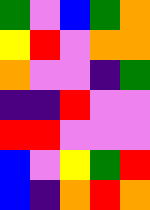[["green", "violet", "blue", "green", "orange"], ["yellow", "red", "violet", "orange", "orange"], ["orange", "violet", "violet", "indigo", "green"], ["indigo", "indigo", "red", "violet", "violet"], ["red", "red", "violet", "violet", "violet"], ["blue", "violet", "yellow", "green", "red"], ["blue", "indigo", "orange", "red", "orange"]]